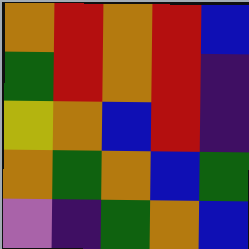[["orange", "red", "orange", "red", "blue"], ["green", "red", "orange", "red", "indigo"], ["yellow", "orange", "blue", "red", "indigo"], ["orange", "green", "orange", "blue", "green"], ["violet", "indigo", "green", "orange", "blue"]]